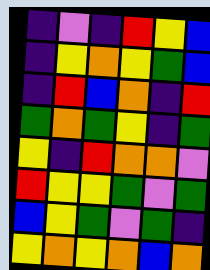[["indigo", "violet", "indigo", "red", "yellow", "blue"], ["indigo", "yellow", "orange", "yellow", "green", "blue"], ["indigo", "red", "blue", "orange", "indigo", "red"], ["green", "orange", "green", "yellow", "indigo", "green"], ["yellow", "indigo", "red", "orange", "orange", "violet"], ["red", "yellow", "yellow", "green", "violet", "green"], ["blue", "yellow", "green", "violet", "green", "indigo"], ["yellow", "orange", "yellow", "orange", "blue", "orange"]]